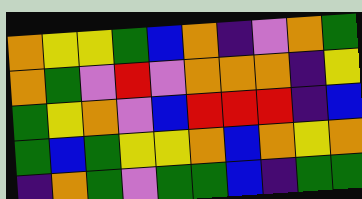[["orange", "yellow", "yellow", "green", "blue", "orange", "indigo", "violet", "orange", "green"], ["orange", "green", "violet", "red", "violet", "orange", "orange", "orange", "indigo", "yellow"], ["green", "yellow", "orange", "violet", "blue", "red", "red", "red", "indigo", "blue"], ["green", "blue", "green", "yellow", "yellow", "orange", "blue", "orange", "yellow", "orange"], ["indigo", "orange", "green", "violet", "green", "green", "blue", "indigo", "green", "green"]]